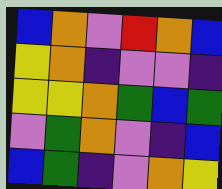[["blue", "orange", "violet", "red", "orange", "blue"], ["yellow", "orange", "indigo", "violet", "violet", "indigo"], ["yellow", "yellow", "orange", "green", "blue", "green"], ["violet", "green", "orange", "violet", "indigo", "blue"], ["blue", "green", "indigo", "violet", "orange", "yellow"]]